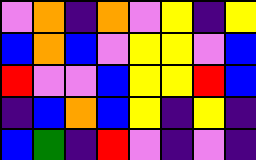[["violet", "orange", "indigo", "orange", "violet", "yellow", "indigo", "yellow"], ["blue", "orange", "blue", "violet", "yellow", "yellow", "violet", "blue"], ["red", "violet", "violet", "blue", "yellow", "yellow", "red", "blue"], ["indigo", "blue", "orange", "blue", "yellow", "indigo", "yellow", "indigo"], ["blue", "green", "indigo", "red", "violet", "indigo", "violet", "indigo"]]